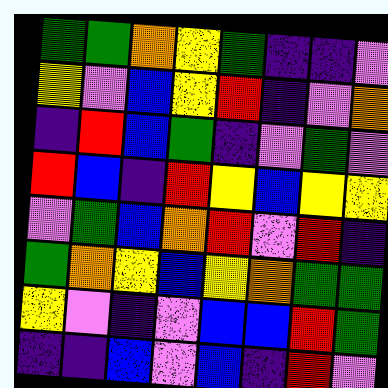[["green", "green", "orange", "yellow", "green", "indigo", "indigo", "violet"], ["yellow", "violet", "blue", "yellow", "red", "indigo", "violet", "orange"], ["indigo", "red", "blue", "green", "indigo", "violet", "green", "violet"], ["red", "blue", "indigo", "red", "yellow", "blue", "yellow", "yellow"], ["violet", "green", "blue", "orange", "red", "violet", "red", "indigo"], ["green", "orange", "yellow", "blue", "yellow", "orange", "green", "green"], ["yellow", "violet", "indigo", "violet", "blue", "blue", "red", "green"], ["indigo", "indigo", "blue", "violet", "blue", "indigo", "red", "violet"]]